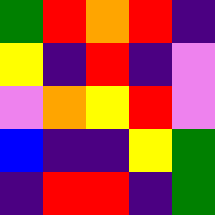[["green", "red", "orange", "red", "indigo"], ["yellow", "indigo", "red", "indigo", "violet"], ["violet", "orange", "yellow", "red", "violet"], ["blue", "indigo", "indigo", "yellow", "green"], ["indigo", "red", "red", "indigo", "green"]]